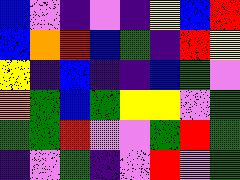[["blue", "violet", "indigo", "violet", "indigo", "yellow", "blue", "red"], ["blue", "orange", "red", "blue", "green", "indigo", "red", "yellow"], ["yellow", "indigo", "blue", "indigo", "indigo", "blue", "green", "violet"], ["orange", "green", "blue", "green", "yellow", "yellow", "violet", "green"], ["green", "green", "red", "violet", "violet", "green", "red", "green"], ["indigo", "violet", "green", "indigo", "violet", "red", "violet", "green"]]